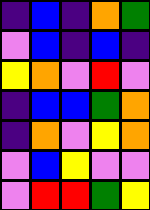[["indigo", "blue", "indigo", "orange", "green"], ["violet", "blue", "indigo", "blue", "indigo"], ["yellow", "orange", "violet", "red", "violet"], ["indigo", "blue", "blue", "green", "orange"], ["indigo", "orange", "violet", "yellow", "orange"], ["violet", "blue", "yellow", "violet", "violet"], ["violet", "red", "red", "green", "yellow"]]